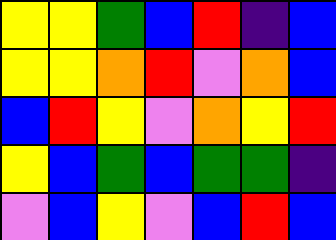[["yellow", "yellow", "green", "blue", "red", "indigo", "blue"], ["yellow", "yellow", "orange", "red", "violet", "orange", "blue"], ["blue", "red", "yellow", "violet", "orange", "yellow", "red"], ["yellow", "blue", "green", "blue", "green", "green", "indigo"], ["violet", "blue", "yellow", "violet", "blue", "red", "blue"]]